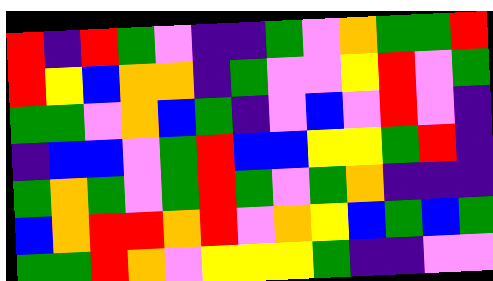[["red", "indigo", "red", "green", "violet", "indigo", "indigo", "green", "violet", "orange", "green", "green", "red"], ["red", "yellow", "blue", "orange", "orange", "indigo", "green", "violet", "violet", "yellow", "red", "violet", "green"], ["green", "green", "violet", "orange", "blue", "green", "indigo", "violet", "blue", "violet", "red", "violet", "indigo"], ["indigo", "blue", "blue", "violet", "green", "red", "blue", "blue", "yellow", "yellow", "green", "red", "indigo"], ["green", "orange", "green", "violet", "green", "red", "green", "violet", "green", "orange", "indigo", "indigo", "indigo"], ["blue", "orange", "red", "red", "orange", "red", "violet", "orange", "yellow", "blue", "green", "blue", "green"], ["green", "green", "red", "orange", "violet", "yellow", "yellow", "yellow", "green", "indigo", "indigo", "violet", "violet"]]